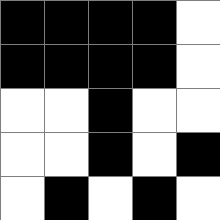[["black", "black", "black", "black", "white"], ["black", "black", "black", "black", "white"], ["white", "white", "black", "white", "white"], ["white", "white", "black", "white", "black"], ["white", "black", "white", "black", "white"]]